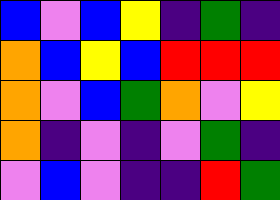[["blue", "violet", "blue", "yellow", "indigo", "green", "indigo"], ["orange", "blue", "yellow", "blue", "red", "red", "red"], ["orange", "violet", "blue", "green", "orange", "violet", "yellow"], ["orange", "indigo", "violet", "indigo", "violet", "green", "indigo"], ["violet", "blue", "violet", "indigo", "indigo", "red", "green"]]